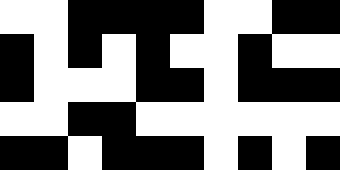[["white", "white", "black", "black", "black", "black", "white", "white", "black", "black"], ["black", "white", "black", "white", "black", "white", "white", "black", "white", "white"], ["black", "white", "white", "white", "black", "black", "white", "black", "black", "black"], ["white", "white", "black", "black", "white", "white", "white", "white", "white", "white"], ["black", "black", "white", "black", "black", "black", "white", "black", "white", "black"]]